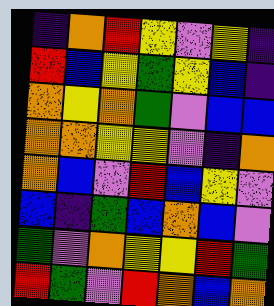[["indigo", "orange", "red", "yellow", "violet", "yellow", "indigo"], ["red", "blue", "yellow", "green", "yellow", "blue", "indigo"], ["orange", "yellow", "orange", "green", "violet", "blue", "blue"], ["orange", "orange", "yellow", "yellow", "violet", "indigo", "orange"], ["orange", "blue", "violet", "red", "blue", "yellow", "violet"], ["blue", "indigo", "green", "blue", "orange", "blue", "violet"], ["green", "violet", "orange", "yellow", "yellow", "red", "green"], ["red", "green", "violet", "red", "orange", "blue", "orange"]]